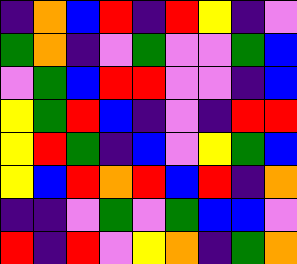[["indigo", "orange", "blue", "red", "indigo", "red", "yellow", "indigo", "violet"], ["green", "orange", "indigo", "violet", "green", "violet", "violet", "green", "blue"], ["violet", "green", "blue", "red", "red", "violet", "violet", "indigo", "blue"], ["yellow", "green", "red", "blue", "indigo", "violet", "indigo", "red", "red"], ["yellow", "red", "green", "indigo", "blue", "violet", "yellow", "green", "blue"], ["yellow", "blue", "red", "orange", "red", "blue", "red", "indigo", "orange"], ["indigo", "indigo", "violet", "green", "violet", "green", "blue", "blue", "violet"], ["red", "indigo", "red", "violet", "yellow", "orange", "indigo", "green", "orange"]]